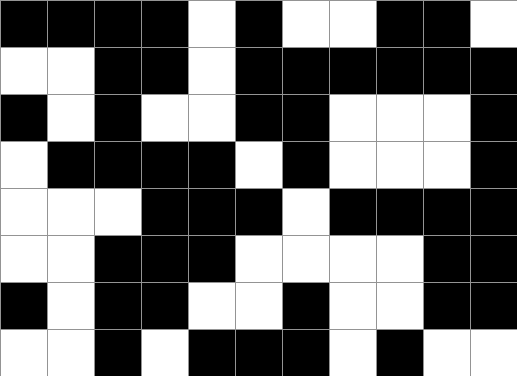[["black", "black", "black", "black", "white", "black", "white", "white", "black", "black", "white"], ["white", "white", "black", "black", "white", "black", "black", "black", "black", "black", "black"], ["black", "white", "black", "white", "white", "black", "black", "white", "white", "white", "black"], ["white", "black", "black", "black", "black", "white", "black", "white", "white", "white", "black"], ["white", "white", "white", "black", "black", "black", "white", "black", "black", "black", "black"], ["white", "white", "black", "black", "black", "white", "white", "white", "white", "black", "black"], ["black", "white", "black", "black", "white", "white", "black", "white", "white", "black", "black"], ["white", "white", "black", "white", "black", "black", "black", "white", "black", "white", "white"]]